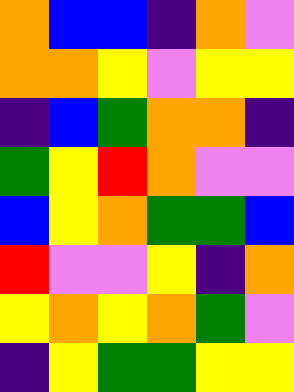[["orange", "blue", "blue", "indigo", "orange", "violet"], ["orange", "orange", "yellow", "violet", "yellow", "yellow"], ["indigo", "blue", "green", "orange", "orange", "indigo"], ["green", "yellow", "red", "orange", "violet", "violet"], ["blue", "yellow", "orange", "green", "green", "blue"], ["red", "violet", "violet", "yellow", "indigo", "orange"], ["yellow", "orange", "yellow", "orange", "green", "violet"], ["indigo", "yellow", "green", "green", "yellow", "yellow"]]